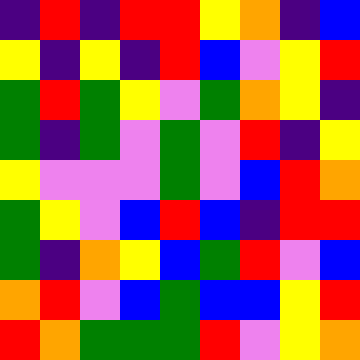[["indigo", "red", "indigo", "red", "red", "yellow", "orange", "indigo", "blue"], ["yellow", "indigo", "yellow", "indigo", "red", "blue", "violet", "yellow", "red"], ["green", "red", "green", "yellow", "violet", "green", "orange", "yellow", "indigo"], ["green", "indigo", "green", "violet", "green", "violet", "red", "indigo", "yellow"], ["yellow", "violet", "violet", "violet", "green", "violet", "blue", "red", "orange"], ["green", "yellow", "violet", "blue", "red", "blue", "indigo", "red", "red"], ["green", "indigo", "orange", "yellow", "blue", "green", "red", "violet", "blue"], ["orange", "red", "violet", "blue", "green", "blue", "blue", "yellow", "red"], ["red", "orange", "green", "green", "green", "red", "violet", "yellow", "orange"]]